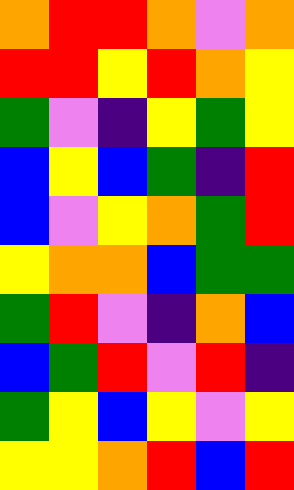[["orange", "red", "red", "orange", "violet", "orange"], ["red", "red", "yellow", "red", "orange", "yellow"], ["green", "violet", "indigo", "yellow", "green", "yellow"], ["blue", "yellow", "blue", "green", "indigo", "red"], ["blue", "violet", "yellow", "orange", "green", "red"], ["yellow", "orange", "orange", "blue", "green", "green"], ["green", "red", "violet", "indigo", "orange", "blue"], ["blue", "green", "red", "violet", "red", "indigo"], ["green", "yellow", "blue", "yellow", "violet", "yellow"], ["yellow", "yellow", "orange", "red", "blue", "red"]]